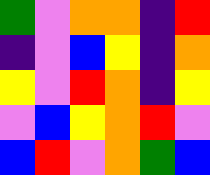[["green", "violet", "orange", "orange", "indigo", "red"], ["indigo", "violet", "blue", "yellow", "indigo", "orange"], ["yellow", "violet", "red", "orange", "indigo", "yellow"], ["violet", "blue", "yellow", "orange", "red", "violet"], ["blue", "red", "violet", "orange", "green", "blue"]]